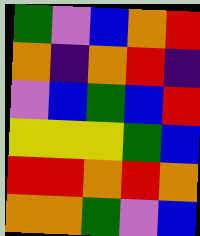[["green", "violet", "blue", "orange", "red"], ["orange", "indigo", "orange", "red", "indigo"], ["violet", "blue", "green", "blue", "red"], ["yellow", "yellow", "yellow", "green", "blue"], ["red", "red", "orange", "red", "orange"], ["orange", "orange", "green", "violet", "blue"]]